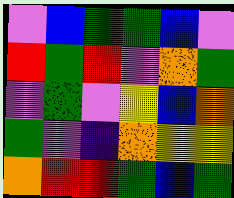[["violet", "blue", "green", "green", "blue", "violet"], ["red", "green", "red", "violet", "orange", "green"], ["violet", "green", "violet", "yellow", "blue", "orange"], ["green", "violet", "indigo", "orange", "yellow", "yellow"], ["orange", "red", "red", "green", "blue", "green"]]